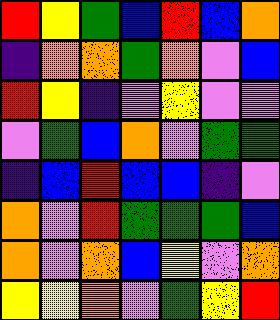[["red", "yellow", "green", "blue", "red", "blue", "orange"], ["indigo", "orange", "orange", "green", "orange", "violet", "blue"], ["red", "yellow", "indigo", "violet", "yellow", "violet", "violet"], ["violet", "green", "blue", "orange", "violet", "green", "green"], ["indigo", "blue", "red", "blue", "blue", "indigo", "violet"], ["orange", "violet", "red", "green", "green", "green", "blue"], ["orange", "violet", "orange", "blue", "yellow", "violet", "orange"], ["yellow", "yellow", "orange", "violet", "green", "yellow", "red"]]